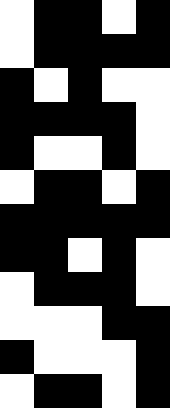[["white", "black", "black", "white", "black"], ["white", "black", "black", "black", "black"], ["black", "white", "black", "white", "white"], ["black", "black", "black", "black", "white"], ["black", "white", "white", "black", "white"], ["white", "black", "black", "white", "black"], ["black", "black", "black", "black", "black"], ["black", "black", "white", "black", "white"], ["white", "black", "black", "black", "white"], ["white", "white", "white", "black", "black"], ["black", "white", "white", "white", "black"], ["white", "black", "black", "white", "black"]]